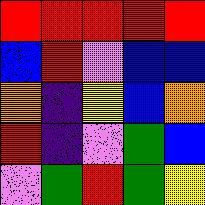[["red", "red", "red", "red", "red"], ["blue", "red", "violet", "blue", "blue"], ["orange", "indigo", "yellow", "blue", "orange"], ["red", "indigo", "violet", "green", "blue"], ["violet", "green", "red", "green", "yellow"]]